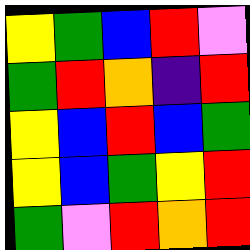[["yellow", "green", "blue", "red", "violet"], ["green", "red", "orange", "indigo", "red"], ["yellow", "blue", "red", "blue", "green"], ["yellow", "blue", "green", "yellow", "red"], ["green", "violet", "red", "orange", "red"]]